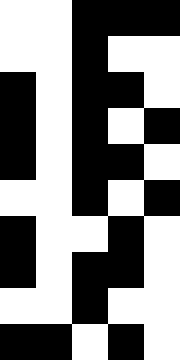[["white", "white", "black", "black", "black"], ["white", "white", "black", "white", "white"], ["black", "white", "black", "black", "white"], ["black", "white", "black", "white", "black"], ["black", "white", "black", "black", "white"], ["white", "white", "black", "white", "black"], ["black", "white", "white", "black", "white"], ["black", "white", "black", "black", "white"], ["white", "white", "black", "white", "white"], ["black", "black", "white", "black", "white"]]